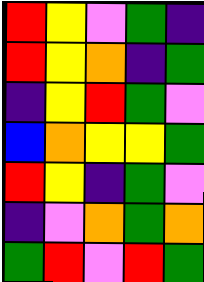[["red", "yellow", "violet", "green", "indigo"], ["red", "yellow", "orange", "indigo", "green"], ["indigo", "yellow", "red", "green", "violet"], ["blue", "orange", "yellow", "yellow", "green"], ["red", "yellow", "indigo", "green", "violet"], ["indigo", "violet", "orange", "green", "orange"], ["green", "red", "violet", "red", "green"]]